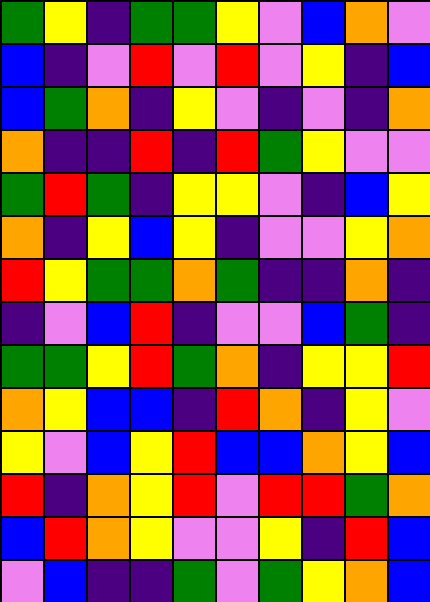[["green", "yellow", "indigo", "green", "green", "yellow", "violet", "blue", "orange", "violet"], ["blue", "indigo", "violet", "red", "violet", "red", "violet", "yellow", "indigo", "blue"], ["blue", "green", "orange", "indigo", "yellow", "violet", "indigo", "violet", "indigo", "orange"], ["orange", "indigo", "indigo", "red", "indigo", "red", "green", "yellow", "violet", "violet"], ["green", "red", "green", "indigo", "yellow", "yellow", "violet", "indigo", "blue", "yellow"], ["orange", "indigo", "yellow", "blue", "yellow", "indigo", "violet", "violet", "yellow", "orange"], ["red", "yellow", "green", "green", "orange", "green", "indigo", "indigo", "orange", "indigo"], ["indigo", "violet", "blue", "red", "indigo", "violet", "violet", "blue", "green", "indigo"], ["green", "green", "yellow", "red", "green", "orange", "indigo", "yellow", "yellow", "red"], ["orange", "yellow", "blue", "blue", "indigo", "red", "orange", "indigo", "yellow", "violet"], ["yellow", "violet", "blue", "yellow", "red", "blue", "blue", "orange", "yellow", "blue"], ["red", "indigo", "orange", "yellow", "red", "violet", "red", "red", "green", "orange"], ["blue", "red", "orange", "yellow", "violet", "violet", "yellow", "indigo", "red", "blue"], ["violet", "blue", "indigo", "indigo", "green", "violet", "green", "yellow", "orange", "blue"]]